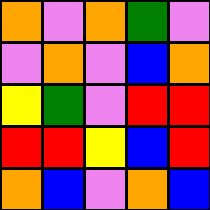[["orange", "violet", "orange", "green", "violet"], ["violet", "orange", "violet", "blue", "orange"], ["yellow", "green", "violet", "red", "red"], ["red", "red", "yellow", "blue", "red"], ["orange", "blue", "violet", "orange", "blue"]]